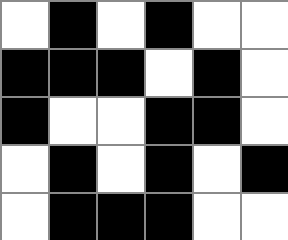[["white", "black", "white", "black", "white", "white"], ["black", "black", "black", "white", "black", "white"], ["black", "white", "white", "black", "black", "white"], ["white", "black", "white", "black", "white", "black"], ["white", "black", "black", "black", "white", "white"]]